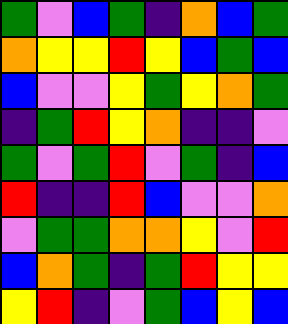[["green", "violet", "blue", "green", "indigo", "orange", "blue", "green"], ["orange", "yellow", "yellow", "red", "yellow", "blue", "green", "blue"], ["blue", "violet", "violet", "yellow", "green", "yellow", "orange", "green"], ["indigo", "green", "red", "yellow", "orange", "indigo", "indigo", "violet"], ["green", "violet", "green", "red", "violet", "green", "indigo", "blue"], ["red", "indigo", "indigo", "red", "blue", "violet", "violet", "orange"], ["violet", "green", "green", "orange", "orange", "yellow", "violet", "red"], ["blue", "orange", "green", "indigo", "green", "red", "yellow", "yellow"], ["yellow", "red", "indigo", "violet", "green", "blue", "yellow", "blue"]]